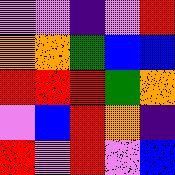[["violet", "violet", "indigo", "violet", "red"], ["orange", "orange", "green", "blue", "blue"], ["red", "red", "red", "green", "orange"], ["violet", "blue", "red", "orange", "indigo"], ["red", "violet", "red", "violet", "blue"]]